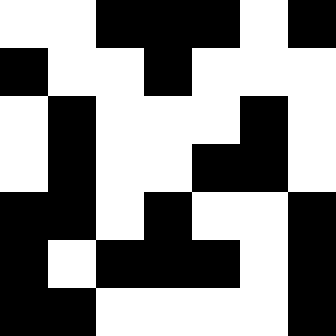[["white", "white", "black", "black", "black", "white", "black"], ["black", "white", "white", "black", "white", "white", "white"], ["white", "black", "white", "white", "white", "black", "white"], ["white", "black", "white", "white", "black", "black", "white"], ["black", "black", "white", "black", "white", "white", "black"], ["black", "white", "black", "black", "black", "white", "black"], ["black", "black", "white", "white", "white", "white", "black"]]